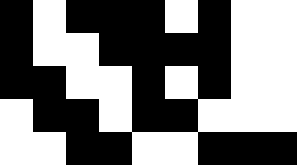[["black", "white", "black", "black", "black", "white", "black", "white", "white"], ["black", "white", "white", "black", "black", "black", "black", "white", "white"], ["black", "black", "white", "white", "black", "white", "black", "white", "white"], ["white", "black", "black", "white", "black", "black", "white", "white", "white"], ["white", "white", "black", "black", "white", "white", "black", "black", "black"]]